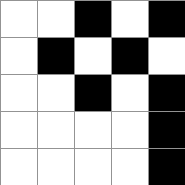[["white", "white", "black", "white", "black"], ["white", "black", "white", "black", "white"], ["white", "white", "black", "white", "black"], ["white", "white", "white", "white", "black"], ["white", "white", "white", "white", "black"]]